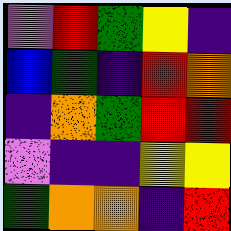[["violet", "red", "green", "yellow", "indigo"], ["blue", "green", "indigo", "red", "orange"], ["indigo", "orange", "green", "red", "red"], ["violet", "indigo", "indigo", "yellow", "yellow"], ["green", "orange", "orange", "indigo", "red"]]